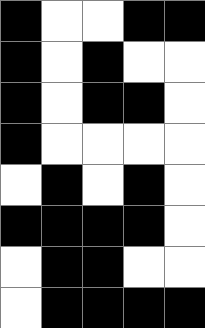[["black", "white", "white", "black", "black"], ["black", "white", "black", "white", "white"], ["black", "white", "black", "black", "white"], ["black", "white", "white", "white", "white"], ["white", "black", "white", "black", "white"], ["black", "black", "black", "black", "white"], ["white", "black", "black", "white", "white"], ["white", "black", "black", "black", "black"]]